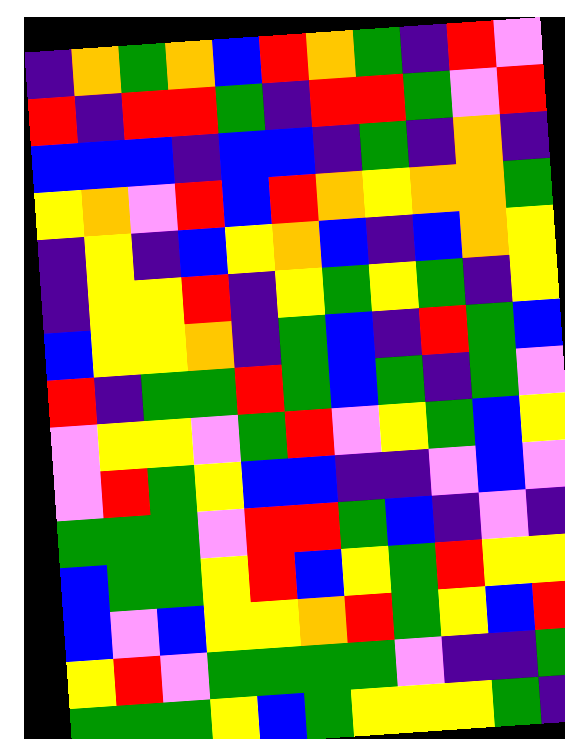[["indigo", "orange", "green", "orange", "blue", "red", "orange", "green", "indigo", "red", "violet"], ["red", "indigo", "red", "red", "green", "indigo", "red", "red", "green", "violet", "red"], ["blue", "blue", "blue", "indigo", "blue", "blue", "indigo", "green", "indigo", "orange", "indigo"], ["yellow", "orange", "violet", "red", "blue", "red", "orange", "yellow", "orange", "orange", "green"], ["indigo", "yellow", "indigo", "blue", "yellow", "orange", "blue", "indigo", "blue", "orange", "yellow"], ["indigo", "yellow", "yellow", "red", "indigo", "yellow", "green", "yellow", "green", "indigo", "yellow"], ["blue", "yellow", "yellow", "orange", "indigo", "green", "blue", "indigo", "red", "green", "blue"], ["red", "indigo", "green", "green", "red", "green", "blue", "green", "indigo", "green", "violet"], ["violet", "yellow", "yellow", "violet", "green", "red", "violet", "yellow", "green", "blue", "yellow"], ["violet", "red", "green", "yellow", "blue", "blue", "indigo", "indigo", "violet", "blue", "violet"], ["green", "green", "green", "violet", "red", "red", "green", "blue", "indigo", "violet", "indigo"], ["blue", "green", "green", "yellow", "red", "blue", "yellow", "green", "red", "yellow", "yellow"], ["blue", "violet", "blue", "yellow", "yellow", "orange", "red", "green", "yellow", "blue", "red"], ["yellow", "red", "violet", "green", "green", "green", "green", "violet", "indigo", "indigo", "green"], ["green", "green", "green", "yellow", "blue", "green", "yellow", "yellow", "yellow", "green", "indigo"]]